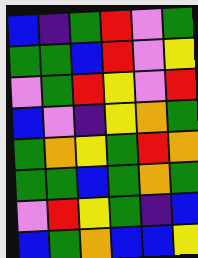[["blue", "indigo", "green", "red", "violet", "green"], ["green", "green", "blue", "red", "violet", "yellow"], ["violet", "green", "red", "yellow", "violet", "red"], ["blue", "violet", "indigo", "yellow", "orange", "green"], ["green", "orange", "yellow", "green", "red", "orange"], ["green", "green", "blue", "green", "orange", "green"], ["violet", "red", "yellow", "green", "indigo", "blue"], ["blue", "green", "orange", "blue", "blue", "yellow"]]